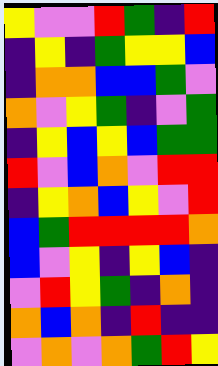[["yellow", "violet", "violet", "red", "green", "indigo", "red"], ["indigo", "yellow", "indigo", "green", "yellow", "yellow", "blue"], ["indigo", "orange", "orange", "blue", "blue", "green", "violet"], ["orange", "violet", "yellow", "green", "indigo", "violet", "green"], ["indigo", "yellow", "blue", "yellow", "blue", "green", "green"], ["red", "violet", "blue", "orange", "violet", "red", "red"], ["indigo", "yellow", "orange", "blue", "yellow", "violet", "red"], ["blue", "green", "red", "red", "red", "red", "orange"], ["blue", "violet", "yellow", "indigo", "yellow", "blue", "indigo"], ["violet", "red", "yellow", "green", "indigo", "orange", "indigo"], ["orange", "blue", "orange", "indigo", "red", "indigo", "indigo"], ["violet", "orange", "violet", "orange", "green", "red", "yellow"]]